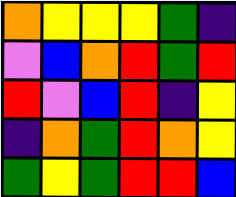[["orange", "yellow", "yellow", "yellow", "green", "indigo"], ["violet", "blue", "orange", "red", "green", "red"], ["red", "violet", "blue", "red", "indigo", "yellow"], ["indigo", "orange", "green", "red", "orange", "yellow"], ["green", "yellow", "green", "red", "red", "blue"]]